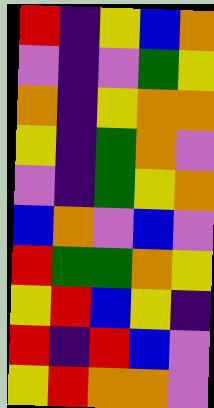[["red", "indigo", "yellow", "blue", "orange"], ["violet", "indigo", "violet", "green", "yellow"], ["orange", "indigo", "yellow", "orange", "orange"], ["yellow", "indigo", "green", "orange", "violet"], ["violet", "indigo", "green", "yellow", "orange"], ["blue", "orange", "violet", "blue", "violet"], ["red", "green", "green", "orange", "yellow"], ["yellow", "red", "blue", "yellow", "indigo"], ["red", "indigo", "red", "blue", "violet"], ["yellow", "red", "orange", "orange", "violet"]]